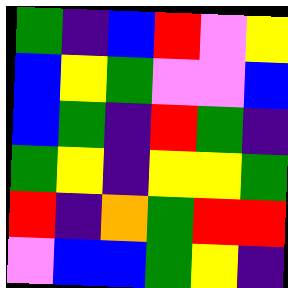[["green", "indigo", "blue", "red", "violet", "yellow"], ["blue", "yellow", "green", "violet", "violet", "blue"], ["blue", "green", "indigo", "red", "green", "indigo"], ["green", "yellow", "indigo", "yellow", "yellow", "green"], ["red", "indigo", "orange", "green", "red", "red"], ["violet", "blue", "blue", "green", "yellow", "indigo"]]